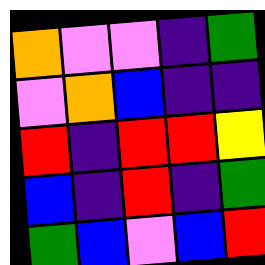[["orange", "violet", "violet", "indigo", "green"], ["violet", "orange", "blue", "indigo", "indigo"], ["red", "indigo", "red", "red", "yellow"], ["blue", "indigo", "red", "indigo", "green"], ["green", "blue", "violet", "blue", "red"]]